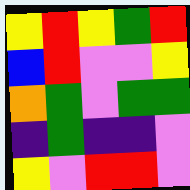[["yellow", "red", "yellow", "green", "red"], ["blue", "red", "violet", "violet", "yellow"], ["orange", "green", "violet", "green", "green"], ["indigo", "green", "indigo", "indigo", "violet"], ["yellow", "violet", "red", "red", "violet"]]